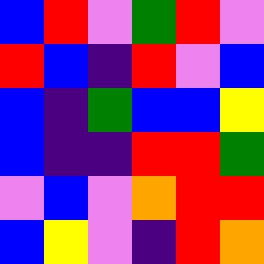[["blue", "red", "violet", "green", "red", "violet"], ["red", "blue", "indigo", "red", "violet", "blue"], ["blue", "indigo", "green", "blue", "blue", "yellow"], ["blue", "indigo", "indigo", "red", "red", "green"], ["violet", "blue", "violet", "orange", "red", "red"], ["blue", "yellow", "violet", "indigo", "red", "orange"]]